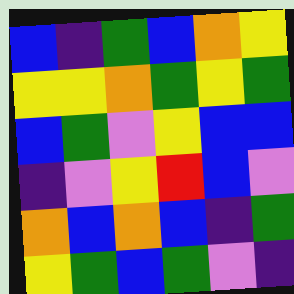[["blue", "indigo", "green", "blue", "orange", "yellow"], ["yellow", "yellow", "orange", "green", "yellow", "green"], ["blue", "green", "violet", "yellow", "blue", "blue"], ["indigo", "violet", "yellow", "red", "blue", "violet"], ["orange", "blue", "orange", "blue", "indigo", "green"], ["yellow", "green", "blue", "green", "violet", "indigo"]]